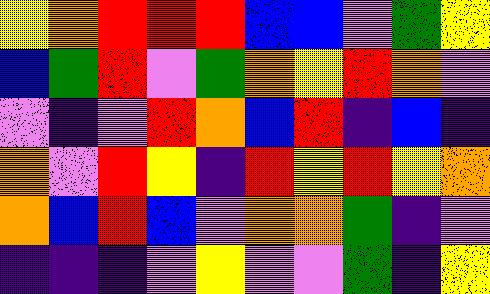[["yellow", "orange", "red", "red", "red", "blue", "blue", "violet", "green", "yellow"], ["blue", "green", "red", "violet", "green", "orange", "yellow", "red", "orange", "violet"], ["violet", "indigo", "violet", "red", "orange", "blue", "red", "indigo", "blue", "indigo"], ["orange", "violet", "red", "yellow", "indigo", "red", "yellow", "red", "yellow", "orange"], ["orange", "blue", "red", "blue", "violet", "orange", "orange", "green", "indigo", "violet"], ["indigo", "indigo", "indigo", "violet", "yellow", "violet", "violet", "green", "indigo", "yellow"]]